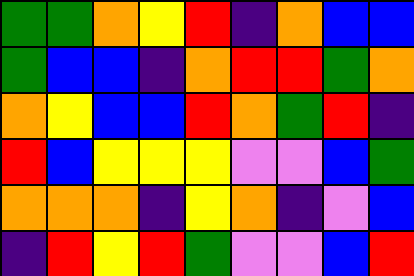[["green", "green", "orange", "yellow", "red", "indigo", "orange", "blue", "blue"], ["green", "blue", "blue", "indigo", "orange", "red", "red", "green", "orange"], ["orange", "yellow", "blue", "blue", "red", "orange", "green", "red", "indigo"], ["red", "blue", "yellow", "yellow", "yellow", "violet", "violet", "blue", "green"], ["orange", "orange", "orange", "indigo", "yellow", "orange", "indigo", "violet", "blue"], ["indigo", "red", "yellow", "red", "green", "violet", "violet", "blue", "red"]]